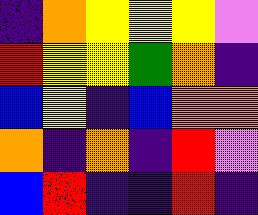[["indigo", "orange", "yellow", "yellow", "yellow", "violet"], ["red", "yellow", "yellow", "green", "orange", "indigo"], ["blue", "yellow", "indigo", "blue", "orange", "orange"], ["orange", "indigo", "orange", "indigo", "red", "violet"], ["blue", "red", "indigo", "indigo", "red", "indigo"]]